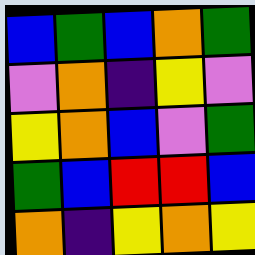[["blue", "green", "blue", "orange", "green"], ["violet", "orange", "indigo", "yellow", "violet"], ["yellow", "orange", "blue", "violet", "green"], ["green", "blue", "red", "red", "blue"], ["orange", "indigo", "yellow", "orange", "yellow"]]